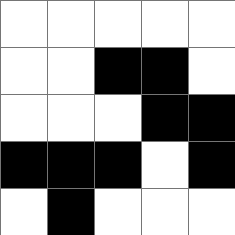[["white", "white", "white", "white", "white"], ["white", "white", "black", "black", "white"], ["white", "white", "white", "black", "black"], ["black", "black", "black", "white", "black"], ["white", "black", "white", "white", "white"]]